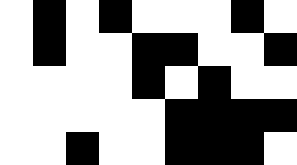[["white", "black", "white", "black", "white", "white", "white", "black", "white"], ["white", "black", "white", "white", "black", "black", "white", "white", "black"], ["white", "white", "white", "white", "black", "white", "black", "white", "white"], ["white", "white", "white", "white", "white", "black", "black", "black", "black"], ["white", "white", "black", "white", "white", "black", "black", "black", "white"]]